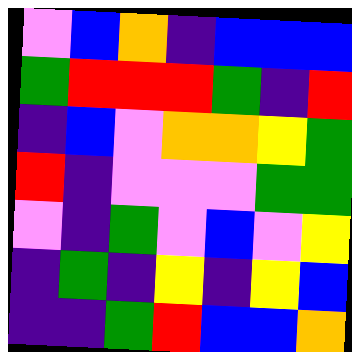[["violet", "blue", "orange", "indigo", "blue", "blue", "blue"], ["green", "red", "red", "red", "green", "indigo", "red"], ["indigo", "blue", "violet", "orange", "orange", "yellow", "green"], ["red", "indigo", "violet", "violet", "violet", "green", "green"], ["violet", "indigo", "green", "violet", "blue", "violet", "yellow"], ["indigo", "green", "indigo", "yellow", "indigo", "yellow", "blue"], ["indigo", "indigo", "green", "red", "blue", "blue", "orange"]]